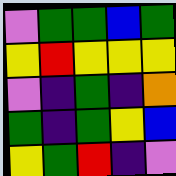[["violet", "green", "green", "blue", "green"], ["yellow", "red", "yellow", "yellow", "yellow"], ["violet", "indigo", "green", "indigo", "orange"], ["green", "indigo", "green", "yellow", "blue"], ["yellow", "green", "red", "indigo", "violet"]]